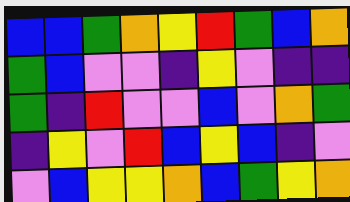[["blue", "blue", "green", "orange", "yellow", "red", "green", "blue", "orange"], ["green", "blue", "violet", "violet", "indigo", "yellow", "violet", "indigo", "indigo"], ["green", "indigo", "red", "violet", "violet", "blue", "violet", "orange", "green"], ["indigo", "yellow", "violet", "red", "blue", "yellow", "blue", "indigo", "violet"], ["violet", "blue", "yellow", "yellow", "orange", "blue", "green", "yellow", "orange"]]